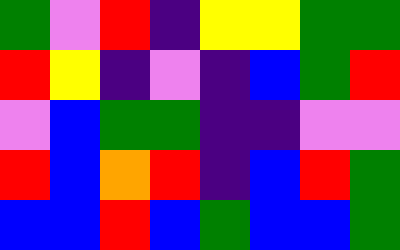[["green", "violet", "red", "indigo", "yellow", "yellow", "green", "green"], ["red", "yellow", "indigo", "violet", "indigo", "blue", "green", "red"], ["violet", "blue", "green", "green", "indigo", "indigo", "violet", "violet"], ["red", "blue", "orange", "red", "indigo", "blue", "red", "green"], ["blue", "blue", "red", "blue", "green", "blue", "blue", "green"]]